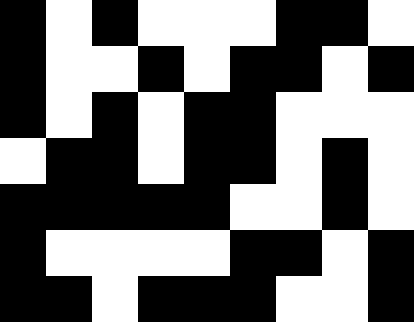[["black", "white", "black", "white", "white", "white", "black", "black", "white"], ["black", "white", "white", "black", "white", "black", "black", "white", "black"], ["black", "white", "black", "white", "black", "black", "white", "white", "white"], ["white", "black", "black", "white", "black", "black", "white", "black", "white"], ["black", "black", "black", "black", "black", "white", "white", "black", "white"], ["black", "white", "white", "white", "white", "black", "black", "white", "black"], ["black", "black", "white", "black", "black", "black", "white", "white", "black"]]